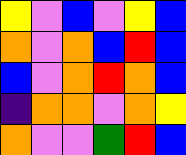[["yellow", "violet", "blue", "violet", "yellow", "blue"], ["orange", "violet", "orange", "blue", "red", "blue"], ["blue", "violet", "orange", "red", "orange", "blue"], ["indigo", "orange", "orange", "violet", "orange", "yellow"], ["orange", "violet", "violet", "green", "red", "blue"]]